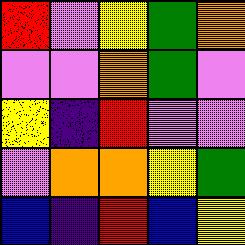[["red", "violet", "yellow", "green", "orange"], ["violet", "violet", "orange", "green", "violet"], ["yellow", "indigo", "red", "violet", "violet"], ["violet", "orange", "orange", "yellow", "green"], ["blue", "indigo", "red", "blue", "yellow"]]